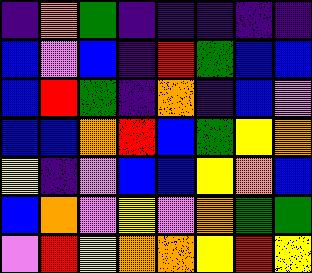[["indigo", "orange", "green", "indigo", "indigo", "indigo", "indigo", "indigo"], ["blue", "violet", "blue", "indigo", "red", "green", "blue", "blue"], ["blue", "red", "green", "indigo", "orange", "indigo", "blue", "violet"], ["blue", "blue", "orange", "red", "blue", "green", "yellow", "orange"], ["yellow", "indigo", "violet", "blue", "blue", "yellow", "orange", "blue"], ["blue", "orange", "violet", "yellow", "violet", "orange", "green", "green"], ["violet", "red", "yellow", "orange", "orange", "yellow", "red", "yellow"]]